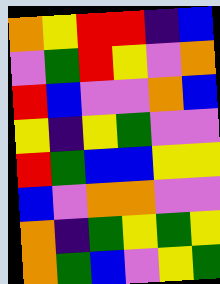[["orange", "yellow", "red", "red", "indigo", "blue"], ["violet", "green", "red", "yellow", "violet", "orange"], ["red", "blue", "violet", "violet", "orange", "blue"], ["yellow", "indigo", "yellow", "green", "violet", "violet"], ["red", "green", "blue", "blue", "yellow", "yellow"], ["blue", "violet", "orange", "orange", "violet", "violet"], ["orange", "indigo", "green", "yellow", "green", "yellow"], ["orange", "green", "blue", "violet", "yellow", "green"]]